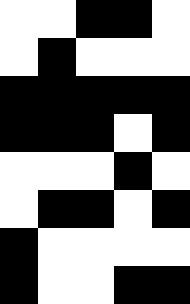[["white", "white", "black", "black", "white"], ["white", "black", "white", "white", "white"], ["black", "black", "black", "black", "black"], ["black", "black", "black", "white", "black"], ["white", "white", "white", "black", "white"], ["white", "black", "black", "white", "black"], ["black", "white", "white", "white", "white"], ["black", "white", "white", "black", "black"]]